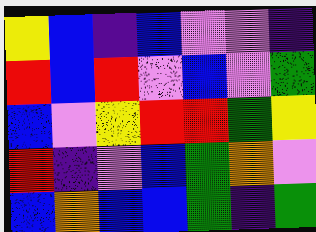[["yellow", "blue", "indigo", "blue", "violet", "violet", "indigo"], ["red", "blue", "red", "violet", "blue", "violet", "green"], ["blue", "violet", "yellow", "red", "red", "green", "yellow"], ["red", "indigo", "violet", "blue", "green", "orange", "violet"], ["blue", "orange", "blue", "blue", "green", "indigo", "green"]]